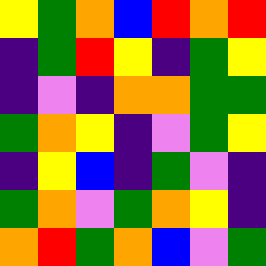[["yellow", "green", "orange", "blue", "red", "orange", "red"], ["indigo", "green", "red", "yellow", "indigo", "green", "yellow"], ["indigo", "violet", "indigo", "orange", "orange", "green", "green"], ["green", "orange", "yellow", "indigo", "violet", "green", "yellow"], ["indigo", "yellow", "blue", "indigo", "green", "violet", "indigo"], ["green", "orange", "violet", "green", "orange", "yellow", "indigo"], ["orange", "red", "green", "orange", "blue", "violet", "green"]]